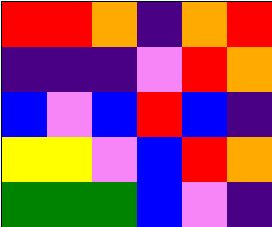[["red", "red", "orange", "indigo", "orange", "red"], ["indigo", "indigo", "indigo", "violet", "red", "orange"], ["blue", "violet", "blue", "red", "blue", "indigo"], ["yellow", "yellow", "violet", "blue", "red", "orange"], ["green", "green", "green", "blue", "violet", "indigo"]]